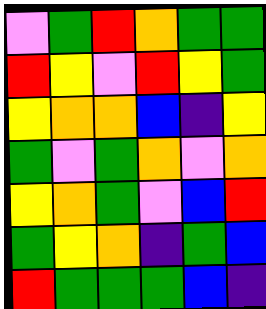[["violet", "green", "red", "orange", "green", "green"], ["red", "yellow", "violet", "red", "yellow", "green"], ["yellow", "orange", "orange", "blue", "indigo", "yellow"], ["green", "violet", "green", "orange", "violet", "orange"], ["yellow", "orange", "green", "violet", "blue", "red"], ["green", "yellow", "orange", "indigo", "green", "blue"], ["red", "green", "green", "green", "blue", "indigo"]]